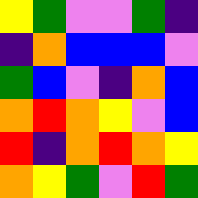[["yellow", "green", "violet", "violet", "green", "indigo"], ["indigo", "orange", "blue", "blue", "blue", "violet"], ["green", "blue", "violet", "indigo", "orange", "blue"], ["orange", "red", "orange", "yellow", "violet", "blue"], ["red", "indigo", "orange", "red", "orange", "yellow"], ["orange", "yellow", "green", "violet", "red", "green"]]